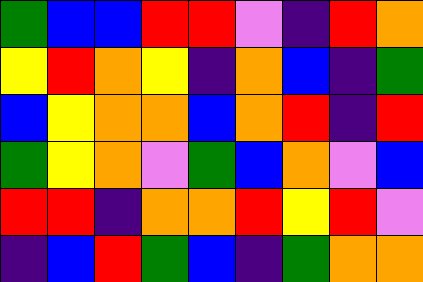[["green", "blue", "blue", "red", "red", "violet", "indigo", "red", "orange"], ["yellow", "red", "orange", "yellow", "indigo", "orange", "blue", "indigo", "green"], ["blue", "yellow", "orange", "orange", "blue", "orange", "red", "indigo", "red"], ["green", "yellow", "orange", "violet", "green", "blue", "orange", "violet", "blue"], ["red", "red", "indigo", "orange", "orange", "red", "yellow", "red", "violet"], ["indigo", "blue", "red", "green", "blue", "indigo", "green", "orange", "orange"]]